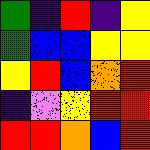[["green", "indigo", "red", "indigo", "yellow"], ["green", "blue", "blue", "yellow", "yellow"], ["yellow", "red", "blue", "orange", "red"], ["indigo", "violet", "yellow", "red", "red"], ["red", "red", "orange", "blue", "red"]]